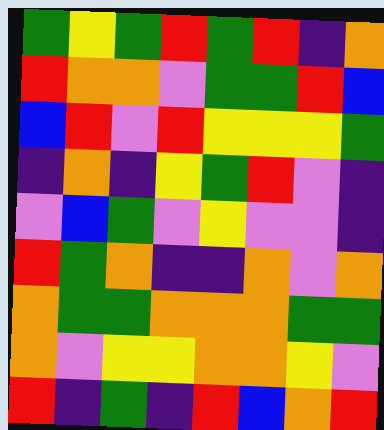[["green", "yellow", "green", "red", "green", "red", "indigo", "orange"], ["red", "orange", "orange", "violet", "green", "green", "red", "blue"], ["blue", "red", "violet", "red", "yellow", "yellow", "yellow", "green"], ["indigo", "orange", "indigo", "yellow", "green", "red", "violet", "indigo"], ["violet", "blue", "green", "violet", "yellow", "violet", "violet", "indigo"], ["red", "green", "orange", "indigo", "indigo", "orange", "violet", "orange"], ["orange", "green", "green", "orange", "orange", "orange", "green", "green"], ["orange", "violet", "yellow", "yellow", "orange", "orange", "yellow", "violet"], ["red", "indigo", "green", "indigo", "red", "blue", "orange", "red"]]